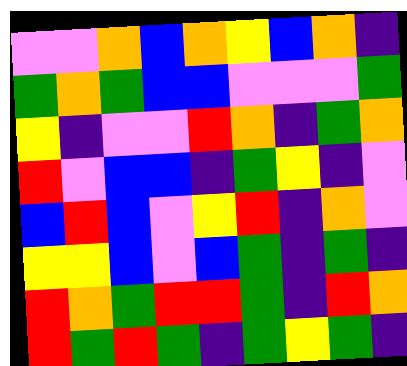[["violet", "violet", "orange", "blue", "orange", "yellow", "blue", "orange", "indigo"], ["green", "orange", "green", "blue", "blue", "violet", "violet", "violet", "green"], ["yellow", "indigo", "violet", "violet", "red", "orange", "indigo", "green", "orange"], ["red", "violet", "blue", "blue", "indigo", "green", "yellow", "indigo", "violet"], ["blue", "red", "blue", "violet", "yellow", "red", "indigo", "orange", "violet"], ["yellow", "yellow", "blue", "violet", "blue", "green", "indigo", "green", "indigo"], ["red", "orange", "green", "red", "red", "green", "indigo", "red", "orange"], ["red", "green", "red", "green", "indigo", "green", "yellow", "green", "indigo"]]